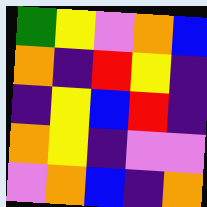[["green", "yellow", "violet", "orange", "blue"], ["orange", "indigo", "red", "yellow", "indigo"], ["indigo", "yellow", "blue", "red", "indigo"], ["orange", "yellow", "indigo", "violet", "violet"], ["violet", "orange", "blue", "indigo", "orange"]]